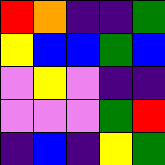[["red", "orange", "indigo", "indigo", "green"], ["yellow", "blue", "blue", "green", "blue"], ["violet", "yellow", "violet", "indigo", "indigo"], ["violet", "violet", "violet", "green", "red"], ["indigo", "blue", "indigo", "yellow", "green"]]